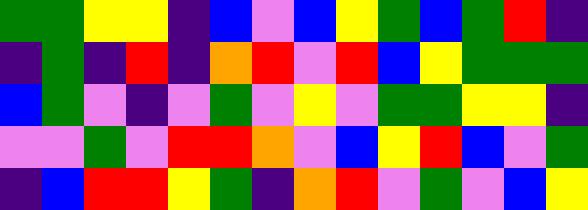[["green", "green", "yellow", "yellow", "indigo", "blue", "violet", "blue", "yellow", "green", "blue", "green", "red", "indigo"], ["indigo", "green", "indigo", "red", "indigo", "orange", "red", "violet", "red", "blue", "yellow", "green", "green", "green"], ["blue", "green", "violet", "indigo", "violet", "green", "violet", "yellow", "violet", "green", "green", "yellow", "yellow", "indigo"], ["violet", "violet", "green", "violet", "red", "red", "orange", "violet", "blue", "yellow", "red", "blue", "violet", "green"], ["indigo", "blue", "red", "red", "yellow", "green", "indigo", "orange", "red", "violet", "green", "violet", "blue", "yellow"]]